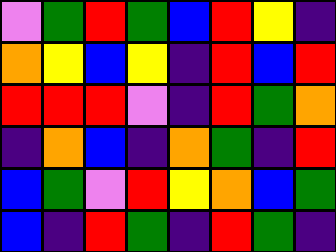[["violet", "green", "red", "green", "blue", "red", "yellow", "indigo"], ["orange", "yellow", "blue", "yellow", "indigo", "red", "blue", "red"], ["red", "red", "red", "violet", "indigo", "red", "green", "orange"], ["indigo", "orange", "blue", "indigo", "orange", "green", "indigo", "red"], ["blue", "green", "violet", "red", "yellow", "orange", "blue", "green"], ["blue", "indigo", "red", "green", "indigo", "red", "green", "indigo"]]